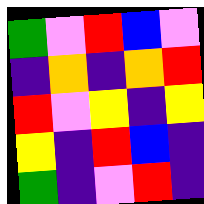[["green", "violet", "red", "blue", "violet"], ["indigo", "orange", "indigo", "orange", "red"], ["red", "violet", "yellow", "indigo", "yellow"], ["yellow", "indigo", "red", "blue", "indigo"], ["green", "indigo", "violet", "red", "indigo"]]